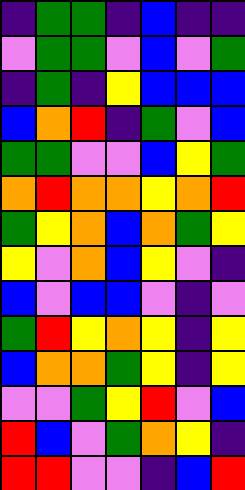[["indigo", "green", "green", "indigo", "blue", "indigo", "indigo"], ["violet", "green", "green", "violet", "blue", "violet", "green"], ["indigo", "green", "indigo", "yellow", "blue", "blue", "blue"], ["blue", "orange", "red", "indigo", "green", "violet", "blue"], ["green", "green", "violet", "violet", "blue", "yellow", "green"], ["orange", "red", "orange", "orange", "yellow", "orange", "red"], ["green", "yellow", "orange", "blue", "orange", "green", "yellow"], ["yellow", "violet", "orange", "blue", "yellow", "violet", "indigo"], ["blue", "violet", "blue", "blue", "violet", "indigo", "violet"], ["green", "red", "yellow", "orange", "yellow", "indigo", "yellow"], ["blue", "orange", "orange", "green", "yellow", "indigo", "yellow"], ["violet", "violet", "green", "yellow", "red", "violet", "blue"], ["red", "blue", "violet", "green", "orange", "yellow", "indigo"], ["red", "red", "violet", "violet", "indigo", "blue", "red"]]